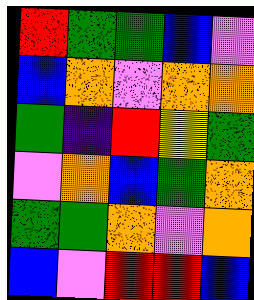[["red", "green", "green", "blue", "violet"], ["blue", "orange", "violet", "orange", "orange"], ["green", "indigo", "red", "yellow", "green"], ["violet", "orange", "blue", "green", "orange"], ["green", "green", "orange", "violet", "orange"], ["blue", "violet", "red", "red", "blue"]]